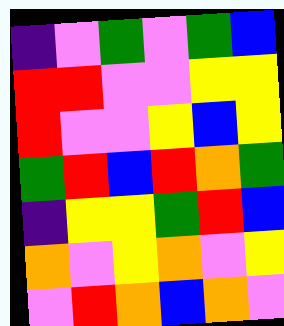[["indigo", "violet", "green", "violet", "green", "blue"], ["red", "red", "violet", "violet", "yellow", "yellow"], ["red", "violet", "violet", "yellow", "blue", "yellow"], ["green", "red", "blue", "red", "orange", "green"], ["indigo", "yellow", "yellow", "green", "red", "blue"], ["orange", "violet", "yellow", "orange", "violet", "yellow"], ["violet", "red", "orange", "blue", "orange", "violet"]]